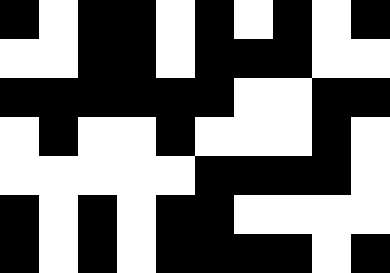[["black", "white", "black", "black", "white", "black", "white", "black", "white", "black"], ["white", "white", "black", "black", "white", "black", "black", "black", "white", "white"], ["black", "black", "black", "black", "black", "black", "white", "white", "black", "black"], ["white", "black", "white", "white", "black", "white", "white", "white", "black", "white"], ["white", "white", "white", "white", "white", "black", "black", "black", "black", "white"], ["black", "white", "black", "white", "black", "black", "white", "white", "white", "white"], ["black", "white", "black", "white", "black", "black", "black", "black", "white", "black"]]